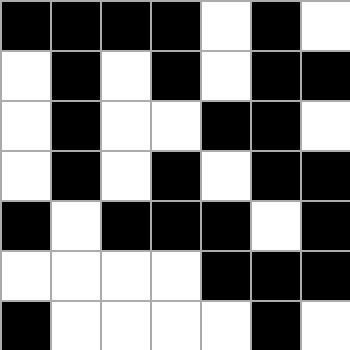[["black", "black", "black", "black", "white", "black", "white"], ["white", "black", "white", "black", "white", "black", "black"], ["white", "black", "white", "white", "black", "black", "white"], ["white", "black", "white", "black", "white", "black", "black"], ["black", "white", "black", "black", "black", "white", "black"], ["white", "white", "white", "white", "black", "black", "black"], ["black", "white", "white", "white", "white", "black", "white"]]